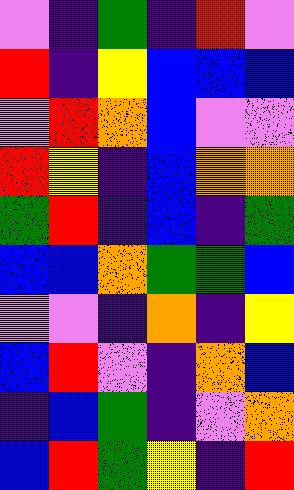[["violet", "indigo", "green", "indigo", "red", "violet"], ["red", "indigo", "yellow", "blue", "blue", "blue"], ["violet", "red", "orange", "blue", "violet", "violet"], ["red", "yellow", "indigo", "blue", "orange", "orange"], ["green", "red", "indigo", "blue", "indigo", "green"], ["blue", "blue", "orange", "green", "green", "blue"], ["violet", "violet", "indigo", "orange", "indigo", "yellow"], ["blue", "red", "violet", "indigo", "orange", "blue"], ["indigo", "blue", "green", "indigo", "violet", "orange"], ["blue", "red", "green", "yellow", "indigo", "red"]]